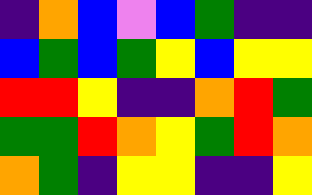[["indigo", "orange", "blue", "violet", "blue", "green", "indigo", "indigo"], ["blue", "green", "blue", "green", "yellow", "blue", "yellow", "yellow"], ["red", "red", "yellow", "indigo", "indigo", "orange", "red", "green"], ["green", "green", "red", "orange", "yellow", "green", "red", "orange"], ["orange", "green", "indigo", "yellow", "yellow", "indigo", "indigo", "yellow"]]